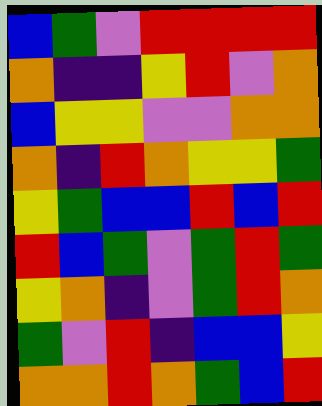[["blue", "green", "violet", "red", "red", "red", "red"], ["orange", "indigo", "indigo", "yellow", "red", "violet", "orange"], ["blue", "yellow", "yellow", "violet", "violet", "orange", "orange"], ["orange", "indigo", "red", "orange", "yellow", "yellow", "green"], ["yellow", "green", "blue", "blue", "red", "blue", "red"], ["red", "blue", "green", "violet", "green", "red", "green"], ["yellow", "orange", "indigo", "violet", "green", "red", "orange"], ["green", "violet", "red", "indigo", "blue", "blue", "yellow"], ["orange", "orange", "red", "orange", "green", "blue", "red"]]